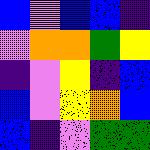[["blue", "violet", "blue", "blue", "indigo"], ["violet", "orange", "orange", "green", "yellow"], ["indigo", "violet", "yellow", "indigo", "blue"], ["blue", "violet", "yellow", "orange", "blue"], ["blue", "indigo", "violet", "green", "green"]]